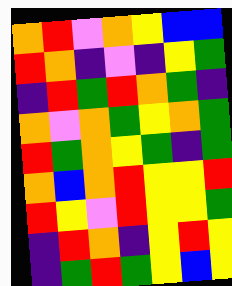[["orange", "red", "violet", "orange", "yellow", "blue", "blue"], ["red", "orange", "indigo", "violet", "indigo", "yellow", "green"], ["indigo", "red", "green", "red", "orange", "green", "indigo"], ["orange", "violet", "orange", "green", "yellow", "orange", "green"], ["red", "green", "orange", "yellow", "green", "indigo", "green"], ["orange", "blue", "orange", "red", "yellow", "yellow", "red"], ["red", "yellow", "violet", "red", "yellow", "yellow", "green"], ["indigo", "red", "orange", "indigo", "yellow", "red", "yellow"], ["indigo", "green", "red", "green", "yellow", "blue", "yellow"]]